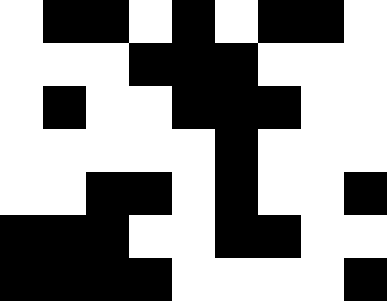[["white", "black", "black", "white", "black", "white", "black", "black", "white"], ["white", "white", "white", "black", "black", "black", "white", "white", "white"], ["white", "black", "white", "white", "black", "black", "black", "white", "white"], ["white", "white", "white", "white", "white", "black", "white", "white", "white"], ["white", "white", "black", "black", "white", "black", "white", "white", "black"], ["black", "black", "black", "white", "white", "black", "black", "white", "white"], ["black", "black", "black", "black", "white", "white", "white", "white", "black"]]